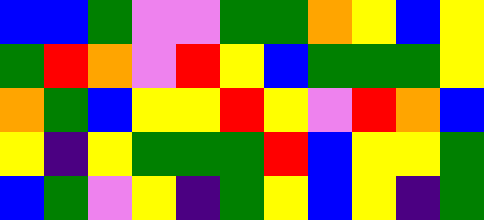[["blue", "blue", "green", "violet", "violet", "green", "green", "orange", "yellow", "blue", "yellow"], ["green", "red", "orange", "violet", "red", "yellow", "blue", "green", "green", "green", "yellow"], ["orange", "green", "blue", "yellow", "yellow", "red", "yellow", "violet", "red", "orange", "blue"], ["yellow", "indigo", "yellow", "green", "green", "green", "red", "blue", "yellow", "yellow", "green"], ["blue", "green", "violet", "yellow", "indigo", "green", "yellow", "blue", "yellow", "indigo", "green"]]